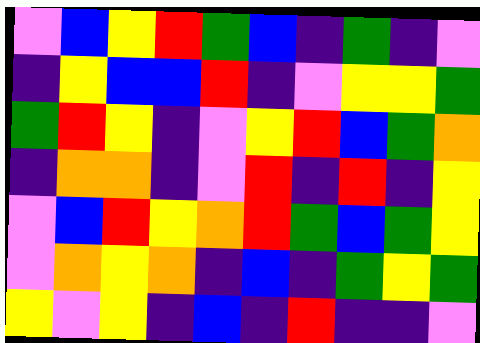[["violet", "blue", "yellow", "red", "green", "blue", "indigo", "green", "indigo", "violet"], ["indigo", "yellow", "blue", "blue", "red", "indigo", "violet", "yellow", "yellow", "green"], ["green", "red", "yellow", "indigo", "violet", "yellow", "red", "blue", "green", "orange"], ["indigo", "orange", "orange", "indigo", "violet", "red", "indigo", "red", "indigo", "yellow"], ["violet", "blue", "red", "yellow", "orange", "red", "green", "blue", "green", "yellow"], ["violet", "orange", "yellow", "orange", "indigo", "blue", "indigo", "green", "yellow", "green"], ["yellow", "violet", "yellow", "indigo", "blue", "indigo", "red", "indigo", "indigo", "violet"]]